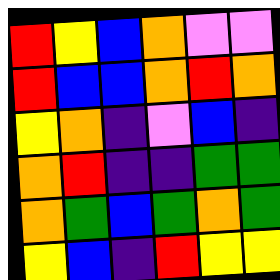[["red", "yellow", "blue", "orange", "violet", "violet"], ["red", "blue", "blue", "orange", "red", "orange"], ["yellow", "orange", "indigo", "violet", "blue", "indigo"], ["orange", "red", "indigo", "indigo", "green", "green"], ["orange", "green", "blue", "green", "orange", "green"], ["yellow", "blue", "indigo", "red", "yellow", "yellow"]]